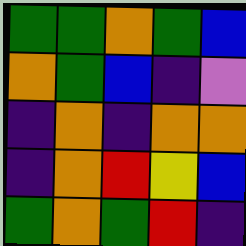[["green", "green", "orange", "green", "blue"], ["orange", "green", "blue", "indigo", "violet"], ["indigo", "orange", "indigo", "orange", "orange"], ["indigo", "orange", "red", "yellow", "blue"], ["green", "orange", "green", "red", "indigo"]]